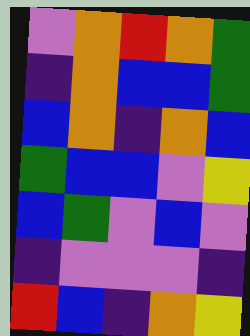[["violet", "orange", "red", "orange", "green"], ["indigo", "orange", "blue", "blue", "green"], ["blue", "orange", "indigo", "orange", "blue"], ["green", "blue", "blue", "violet", "yellow"], ["blue", "green", "violet", "blue", "violet"], ["indigo", "violet", "violet", "violet", "indigo"], ["red", "blue", "indigo", "orange", "yellow"]]